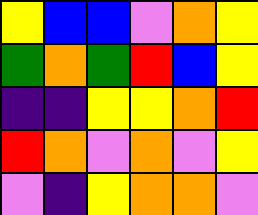[["yellow", "blue", "blue", "violet", "orange", "yellow"], ["green", "orange", "green", "red", "blue", "yellow"], ["indigo", "indigo", "yellow", "yellow", "orange", "red"], ["red", "orange", "violet", "orange", "violet", "yellow"], ["violet", "indigo", "yellow", "orange", "orange", "violet"]]